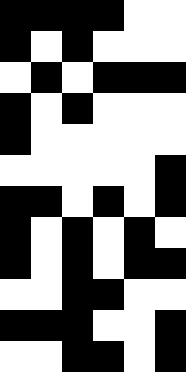[["black", "black", "black", "black", "white", "white"], ["black", "white", "black", "white", "white", "white"], ["white", "black", "white", "black", "black", "black"], ["black", "white", "black", "white", "white", "white"], ["black", "white", "white", "white", "white", "white"], ["white", "white", "white", "white", "white", "black"], ["black", "black", "white", "black", "white", "black"], ["black", "white", "black", "white", "black", "white"], ["black", "white", "black", "white", "black", "black"], ["white", "white", "black", "black", "white", "white"], ["black", "black", "black", "white", "white", "black"], ["white", "white", "black", "black", "white", "black"]]